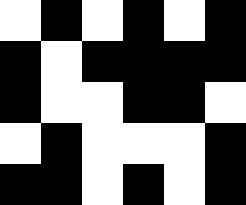[["white", "black", "white", "black", "white", "black"], ["black", "white", "black", "black", "black", "black"], ["black", "white", "white", "black", "black", "white"], ["white", "black", "white", "white", "white", "black"], ["black", "black", "white", "black", "white", "black"]]